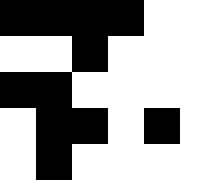[["black", "black", "black", "black", "white", "white"], ["white", "white", "black", "white", "white", "white"], ["black", "black", "white", "white", "white", "white"], ["white", "black", "black", "white", "black", "white"], ["white", "black", "white", "white", "white", "white"]]